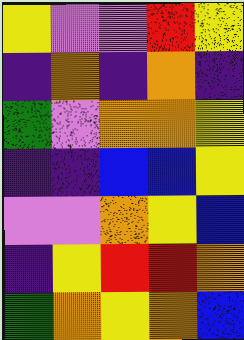[["yellow", "violet", "violet", "red", "yellow"], ["indigo", "orange", "indigo", "orange", "indigo"], ["green", "violet", "orange", "orange", "yellow"], ["indigo", "indigo", "blue", "blue", "yellow"], ["violet", "violet", "orange", "yellow", "blue"], ["indigo", "yellow", "red", "red", "orange"], ["green", "orange", "yellow", "orange", "blue"]]